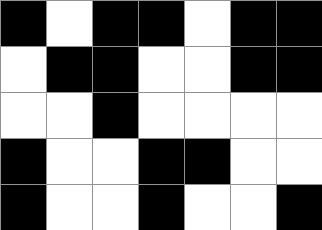[["black", "white", "black", "black", "white", "black", "black"], ["white", "black", "black", "white", "white", "black", "black"], ["white", "white", "black", "white", "white", "white", "white"], ["black", "white", "white", "black", "black", "white", "white"], ["black", "white", "white", "black", "white", "white", "black"]]